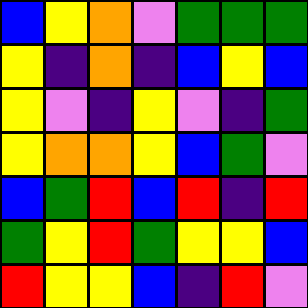[["blue", "yellow", "orange", "violet", "green", "green", "green"], ["yellow", "indigo", "orange", "indigo", "blue", "yellow", "blue"], ["yellow", "violet", "indigo", "yellow", "violet", "indigo", "green"], ["yellow", "orange", "orange", "yellow", "blue", "green", "violet"], ["blue", "green", "red", "blue", "red", "indigo", "red"], ["green", "yellow", "red", "green", "yellow", "yellow", "blue"], ["red", "yellow", "yellow", "blue", "indigo", "red", "violet"]]